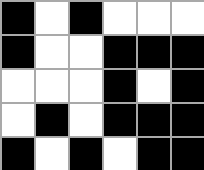[["black", "white", "black", "white", "white", "white"], ["black", "white", "white", "black", "black", "black"], ["white", "white", "white", "black", "white", "black"], ["white", "black", "white", "black", "black", "black"], ["black", "white", "black", "white", "black", "black"]]